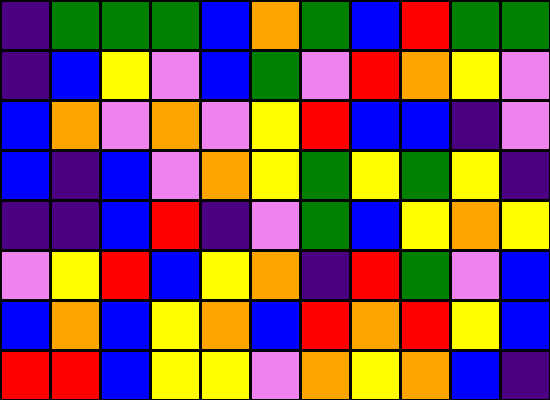[["indigo", "green", "green", "green", "blue", "orange", "green", "blue", "red", "green", "green"], ["indigo", "blue", "yellow", "violet", "blue", "green", "violet", "red", "orange", "yellow", "violet"], ["blue", "orange", "violet", "orange", "violet", "yellow", "red", "blue", "blue", "indigo", "violet"], ["blue", "indigo", "blue", "violet", "orange", "yellow", "green", "yellow", "green", "yellow", "indigo"], ["indigo", "indigo", "blue", "red", "indigo", "violet", "green", "blue", "yellow", "orange", "yellow"], ["violet", "yellow", "red", "blue", "yellow", "orange", "indigo", "red", "green", "violet", "blue"], ["blue", "orange", "blue", "yellow", "orange", "blue", "red", "orange", "red", "yellow", "blue"], ["red", "red", "blue", "yellow", "yellow", "violet", "orange", "yellow", "orange", "blue", "indigo"]]